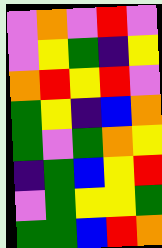[["violet", "orange", "violet", "red", "violet"], ["violet", "yellow", "green", "indigo", "yellow"], ["orange", "red", "yellow", "red", "violet"], ["green", "yellow", "indigo", "blue", "orange"], ["green", "violet", "green", "orange", "yellow"], ["indigo", "green", "blue", "yellow", "red"], ["violet", "green", "yellow", "yellow", "green"], ["green", "green", "blue", "red", "orange"]]